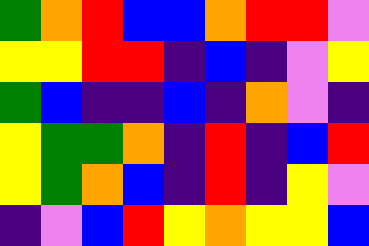[["green", "orange", "red", "blue", "blue", "orange", "red", "red", "violet"], ["yellow", "yellow", "red", "red", "indigo", "blue", "indigo", "violet", "yellow"], ["green", "blue", "indigo", "indigo", "blue", "indigo", "orange", "violet", "indigo"], ["yellow", "green", "green", "orange", "indigo", "red", "indigo", "blue", "red"], ["yellow", "green", "orange", "blue", "indigo", "red", "indigo", "yellow", "violet"], ["indigo", "violet", "blue", "red", "yellow", "orange", "yellow", "yellow", "blue"]]